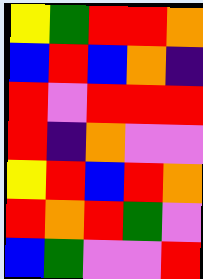[["yellow", "green", "red", "red", "orange"], ["blue", "red", "blue", "orange", "indigo"], ["red", "violet", "red", "red", "red"], ["red", "indigo", "orange", "violet", "violet"], ["yellow", "red", "blue", "red", "orange"], ["red", "orange", "red", "green", "violet"], ["blue", "green", "violet", "violet", "red"]]